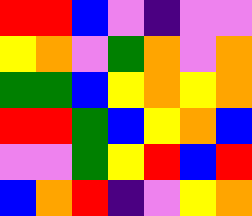[["red", "red", "blue", "violet", "indigo", "violet", "violet"], ["yellow", "orange", "violet", "green", "orange", "violet", "orange"], ["green", "green", "blue", "yellow", "orange", "yellow", "orange"], ["red", "red", "green", "blue", "yellow", "orange", "blue"], ["violet", "violet", "green", "yellow", "red", "blue", "red"], ["blue", "orange", "red", "indigo", "violet", "yellow", "orange"]]